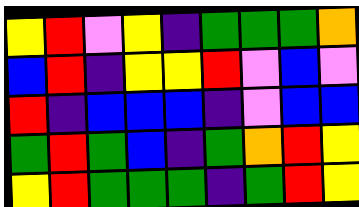[["yellow", "red", "violet", "yellow", "indigo", "green", "green", "green", "orange"], ["blue", "red", "indigo", "yellow", "yellow", "red", "violet", "blue", "violet"], ["red", "indigo", "blue", "blue", "blue", "indigo", "violet", "blue", "blue"], ["green", "red", "green", "blue", "indigo", "green", "orange", "red", "yellow"], ["yellow", "red", "green", "green", "green", "indigo", "green", "red", "yellow"]]